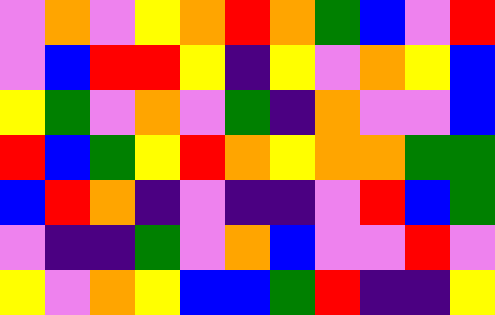[["violet", "orange", "violet", "yellow", "orange", "red", "orange", "green", "blue", "violet", "red"], ["violet", "blue", "red", "red", "yellow", "indigo", "yellow", "violet", "orange", "yellow", "blue"], ["yellow", "green", "violet", "orange", "violet", "green", "indigo", "orange", "violet", "violet", "blue"], ["red", "blue", "green", "yellow", "red", "orange", "yellow", "orange", "orange", "green", "green"], ["blue", "red", "orange", "indigo", "violet", "indigo", "indigo", "violet", "red", "blue", "green"], ["violet", "indigo", "indigo", "green", "violet", "orange", "blue", "violet", "violet", "red", "violet"], ["yellow", "violet", "orange", "yellow", "blue", "blue", "green", "red", "indigo", "indigo", "yellow"]]